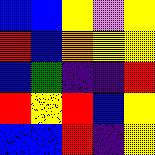[["blue", "blue", "yellow", "violet", "yellow"], ["red", "blue", "orange", "yellow", "yellow"], ["blue", "green", "indigo", "indigo", "red"], ["red", "yellow", "red", "blue", "yellow"], ["blue", "blue", "red", "indigo", "yellow"]]